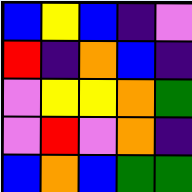[["blue", "yellow", "blue", "indigo", "violet"], ["red", "indigo", "orange", "blue", "indigo"], ["violet", "yellow", "yellow", "orange", "green"], ["violet", "red", "violet", "orange", "indigo"], ["blue", "orange", "blue", "green", "green"]]